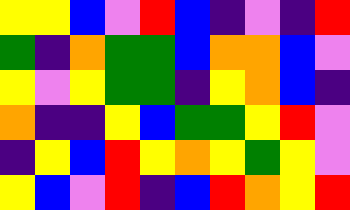[["yellow", "yellow", "blue", "violet", "red", "blue", "indigo", "violet", "indigo", "red"], ["green", "indigo", "orange", "green", "green", "blue", "orange", "orange", "blue", "violet"], ["yellow", "violet", "yellow", "green", "green", "indigo", "yellow", "orange", "blue", "indigo"], ["orange", "indigo", "indigo", "yellow", "blue", "green", "green", "yellow", "red", "violet"], ["indigo", "yellow", "blue", "red", "yellow", "orange", "yellow", "green", "yellow", "violet"], ["yellow", "blue", "violet", "red", "indigo", "blue", "red", "orange", "yellow", "red"]]